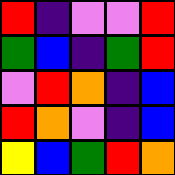[["red", "indigo", "violet", "violet", "red"], ["green", "blue", "indigo", "green", "red"], ["violet", "red", "orange", "indigo", "blue"], ["red", "orange", "violet", "indigo", "blue"], ["yellow", "blue", "green", "red", "orange"]]